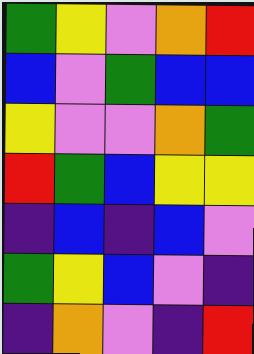[["green", "yellow", "violet", "orange", "red"], ["blue", "violet", "green", "blue", "blue"], ["yellow", "violet", "violet", "orange", "green"], ["red", "green", "blue", "yellow", "yellow"], ["indigo", "blue", "indigo", "blue", "violet"], ["green", "yellow", "blue", "violet", "indigo"], ["indigo", "orange", "violet", "indigo", "red"]]